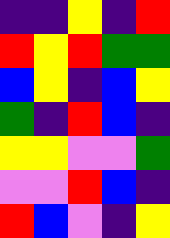[["indigo", "indigo", "yellow", "indigo", "red"], ["red", "yellow", "red", "green", "green"], ["blue", "yellow", "indigo", "blue", "yellow"], ["green", "indigo", "red", "blue", "indigo"], ["yellow", "yellow", "violet", "violet", "green"], ["violet", "violet", "red", "blue", "indigo"], ["red", "blue", "violet", "indigo", "yellow"]]